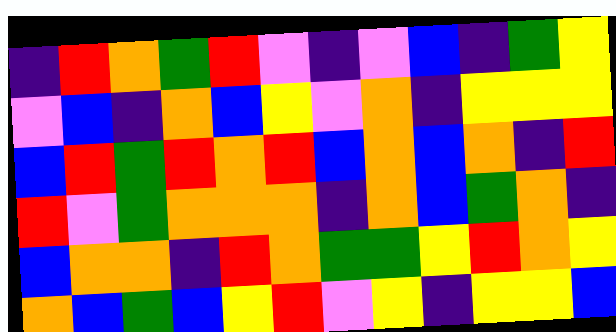[["indigo", "red", "orange", "green", "red", "violet", "indigo", "violet", "blue", "indigo", "green", "yellow"], ["violet", "blue", "indigo", "orange", "blue", "yellow", "violet", "orange", "indigo", "yellow", "yellow", "yellow"], ["blue", "red", "green", "red", "orange", "red", "blue", "orange", "blue", "orange", "indigo", "red"], ["red", "violet", "green", "orange", "orange", "orange", "indigo", "orange", "blue", "green", "orange", "indigo"], ["blue", "orange", "orange", "indigo", "red", "orange", "green", "green", "yellow", "red", "orange", "yellow"], ["orange", "blue", "green", "blue", "yellow", "red", "violet", "yellow", "indigo", "yellow", "yellow", "blue"]]